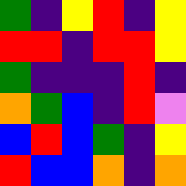[["green", "indigo", "yellow", "red", "indigo", "yellow"], ["red", "red", "indigo", "red", "red", "yellow"], ["green", "indigo", "indigo", "indigo", "red", "indigo"], ["orange", "green", "blue", "indigo", "red", "violet"], ["blue", "red", "blue", "green", "indigo", "yellow"], ["red", "blue", "blue", "orange", "indigo", "orange"]]